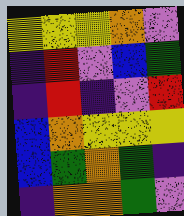[["yellow", "yellow", "yellow", "orange", "violet"], ["indigo", "red", "violet", "blue", "green"], ["indigo", "red", "indigo", "violet", "red"], ["blue", "orange", "yellow", "yellow", "yellow"], ["blue", "green", "orange", "green", "indigo"], ["indigo", "orange", "orange", "green", "violet"]]